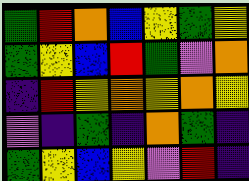[["green", "red", "orange", "blue", "yellow", "green", "yellow"], ["green", "yellow", "blue", "red", "green", "violet", "orange"], ["indigo", "red", "yellow", "orange", "yellow", "orange", "yellow"], ["violet", "indigo", "green", "indigo", "orange", "green", "indigo"], ["green", "yellow", "blue", "yellow", "violet", "red", "indigo"]]